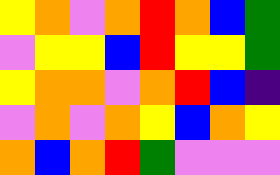[["yellow", "orange", "violet", "orange", "red", "orange", "blue", "green"], ["violet", "yellow", "yellow", "blue", "red", "yellow", "yellow", "green"], ["yellow", "orange", "orange", "violet", "orange", "red", "blue", "indigo"], ["violet", "orange", "violet", "orange", "yellow", "blue", "orange", "yellow"], ["orange", "blue", "orange", "red", "green", "violet", "violet", "violet"]]